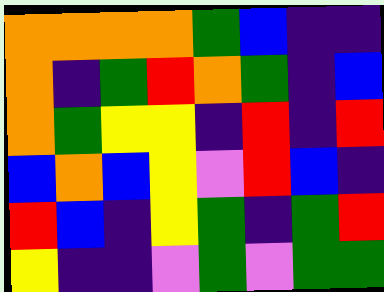[["orange", "orange", "orange", "orange", "green", "blue", "indigo", "indigo"], ["orange", "indigo", "green", "red", "orange", "green", "indigo", "blue"], ["orange", "green", "yellow", "yellow", "indigo", "red", "indigo", "red"], ["blue", "orange", "blue", "yellow", "violet", "red", "blue", "indigo"], ["red", "blue", "indigo", "yellow", "green", "indigo", "green", "red"], ["yellow", "indigo", "indigo", "violet", "green", "violet", "green", "green"]]